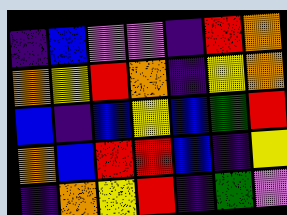[["indigo", "blue", "violet", "violet", "indigo", "red", "orange"], ["orange", "yellow", "red", "orange", "indigo", "yellow", "orange"], ["blue", "indigo", "blue", "yellow", "blue", "green", "red"], ["orange", "blue", "red", "red", "blue", "indigo", "yellow"], ["indigo", "orange", "yellow", "red", "indigo", "green", "violet"]]